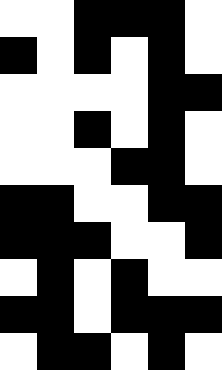[["white", "white", "black", "black", "black", "white"], ["black", "white", "black", "white", "black", "white"], ["white", "white", "white", "white", "black", "black"], ["white", "white", "black", "white", "black", "white"], ["white", "white", "white", "black", "black", "white"], ["black", "black", "white", "white", "black", "black"], ["black", "black", "black", "white", "white", "black"], ["white", "black", "white", "black", "white", "white"], ["black", "black", "white", "black", "black", "black"], ["white", "black", "black", "white", "black", "white"]]